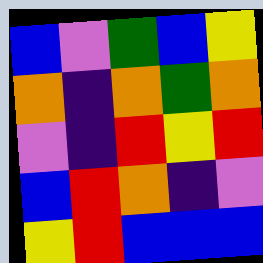[["blue", "violet", "green", "blue", "yellow"], ["orange", "indigo", "orange", "green", "orange"], ["violet", "indigo", "red", "yellow", "red"], ["blue", "red", "orange", "indigo", "violet"], ["yellow", "red", "blue", "blue", "blue"]]